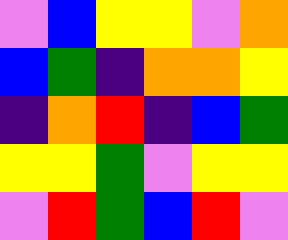[["violet", "blue", "yellow", "yellow", "violet", "orange"], ["blue", "green", "indigo", "orange", "orange", "yellow"], ["indigo", "orange", "red", "indigo", "blue", "green"], ["yellow", "yellow", "green", "violet", "yellow", "yellow"], ["violet", "red", "green", "blue", "red", "violet"]]